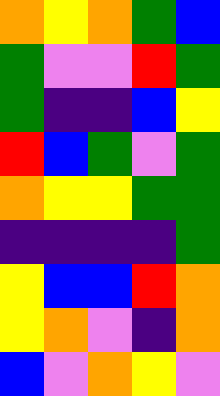[["orange", "yellow", "orange", "green", "blue"], ["green", "violet", "violet", "red", "green"], ["green", "indigo", "indigo", "blue", "yellow"], ["red", "blue", "green", "violet", "green"], ["orange", "yellow", "yellow", "green", "green"], ["indigo", "indigo", "indigo", "indigo", "green"], ["yellow", "blue", "blue", "red", "orange"], ["yellow", "orange", "violet", "indigo", "orange"], ["blue", "violet", "orange", "yellow", "violet"]]